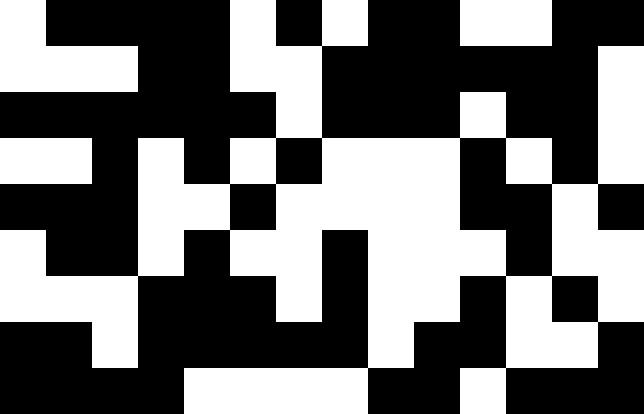[["white", "black", "black", "black", "black", "white", "black", "white", "black", "black", "white", "white", "black", "black"], ["white", "white", "white", "black", "black", "white", "white", "black", "black", "black", "black", "black", "black", "white"], ["black", "black", "black", "black", "black", "black", "white", "black", "black", "black", "white", "black", "black", "white"], ["white", "white", "black", "white", "black", "white", "black", "white", "white", "white", "black", "white", "black", "white"], ["black", "black", "black", "white", "white", "black", "white", "white", "white", "white", "black", "black", "white", "black"], ["white", "black", "black", "white", "black", "white", "white", "black", "white", "white", "white", "black", "white", "white"], ["white", "white", "white", "black", "black", "black", "white", "black", "white", "white", "black", "white", "black", "white"], ["black", "black", "white", "black", "black", "black", "black", "black", "white", "black", "black", "white", "white", "black"], ["black", "black", "black", "black", "white", "white", "white", "white", "black", "black", "white", "black", "black", "black"]]